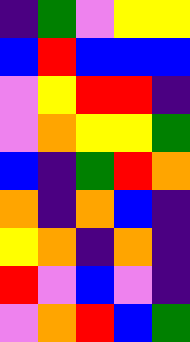[["indigo", "green", "violet", "yellow", "yellow"], ["blue", "red", "blue", "blue", "blue"], ["violet", "yellow", "red", "red", "indigo"], ["violet", "orange", "yellow", "yellow", "green"], ["blue", "indigo", "green", "red", "orange"], ["orange", "indigo", "orange", "blue", "indigo"], ["yellow", "orange", "indigo", "orange", "indigo"], ["red", "violet", "blue", "violet", "indigo"], ["violet", "orange", "red", "blue", "green"]]